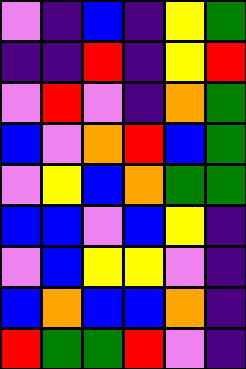[["violet", "indigo", "blue", "indigo", "yellow", "green"], ["indigo", "indigo", "red", "indigo", "yellow", "red"], ["violet", "red", "violet", "indigo", "orange", "green"], ["blue", "violet", "orange", "red", "blue", "green"], ["violet", "yellow", "blue", "orange", "green", "green"], ["blue", "blue", "violet", "blue", "yellow", "indigo"], ["violet", "blue", "yellow", "yellow", "violet", "indigo"], ["blue", "orange", "blue", "blue", "orange", "indigo"], ["red", "green", "green", "red", "violet", "indigo"]]